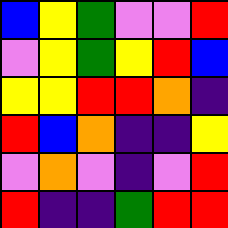[["blue", "yellow", "green", "violet", "violet", "red"], ["violet", "yellow", "green", "yellow", "red", "blue"], ["yellow", "yellow", "red", "red", "orange", "indigo"], ["red", "blue", "orange", "indigo", "indigo", "yellow"], ["violet", "orange", "violet", "indigo", "violet", "red"], ["red", "indigo", "indigo", "green", "red", "red"]]